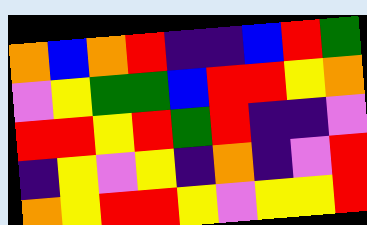[["orange", "blue", "orange", "red", "indigo", "indigo", "blue", "red", "green"], ["violet", "yellow", "green", "green", "blue", "red", "red", "yellow", "orange"], ["red", "red", "yellow", "red", "green", "red", "indigo", "indigo", "violet"], ["indigo", "yellow", "violet", "yellow", "indigo", "orange", "indigo", "violet", "red"], ["orange", "yellow", "red", "red", "yellow", "violet", "yellow", "yellow", "red"]]